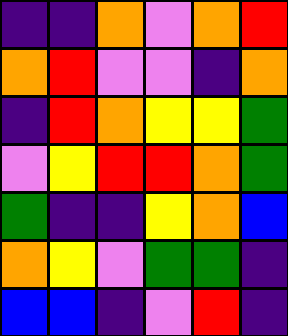[["indigo", "indigo", "orange", "violet", "orange", "red"], ["orange", "red", "violet", "violet", "indigo", "orange"], ["indigo", "red", "orange", "yellow", "yellow", "green"], ["violet", "yellow", "red", "red", "orange", "green"], ["green", "indigo", "indigo", "yellow", "orange", "blue"], ["orange", "yellow", "violet", "green", "green", "indigo"], ["blue", "blue", "indigo", "violet", "red", "indigo"]]